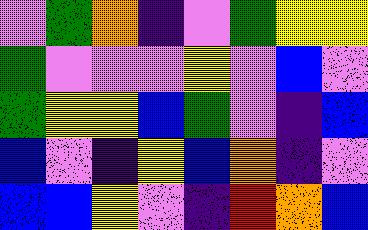[["violet", "green", "orange", "indigo", "violet", "green", "yellow", "yellow"], ["green", "violet", "violet", "violet", "yellow", "violet", "blue", "violet"], ["green", "yellow", "yellow", "blue", "green", "violet", "indigo", "blue"], ["blue", "violet", "indigo", "yellow", "blue", "orange", "indigo", "violet"], ["blue", "blue", "yellow", "violet", "indigo", "red", "orange", "blue"]]